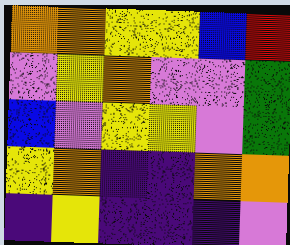[["orange", "orange", "yellow", "yellow", "blue", "red"], ["violet", "yellow", "orange", "violet", "violet", "green"], ["blue", "violet", "yellow", "yellow", "violet", "green"], ["yellow", "orange", "indigo", "indigo", "orange", "orange"], ["indigo", "yellow", "indigo", "indigo", "indigo", "violet"]]